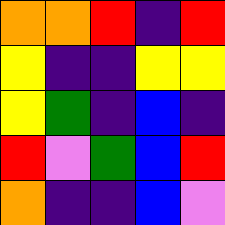[["orange", "orange", "red", "indigo", "red"], ["yellow", "indigo", "indigo", "yellow", "yellow"], ["yellow", "green", "indigo", "blue", "indigo"], ["red", "violet", "green", "blue", "red"], ["orange", "indigo", "indigo", "blue", "violet"]]